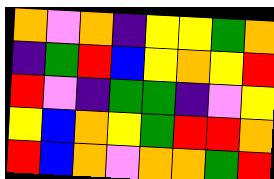[["orange", "violet", "orange", "indigo", "yellow", "yellow", "green", "orange"], ["indigo", "green", "red", "blue", "yellow", "orange", "yellow", "red"], ["red", "violet", "indigo", "green", "green", "indigo", "violet", "yellow"], ["yellow", "blue", "orange", "yellow", "green", "red", "red", "orange"], ["red", "blue", "orange", "violet", "orange", "orange", "green", "red"]]